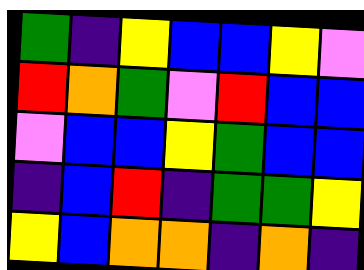[["green", "indigo", "yellow", "blue", "blue", "yellow", "violet"], ["red", "orange", "green", "violet", "red", "blue", "blue"], ["violet", "blue", "blue", "yellow", "green", "blue", "blue"], ["indigo", "blue", "red", "indigo", "green", "green", "yellow"], ["yellow", "blue", "orange", "orange", "indigo", "orange", "indigo"]]